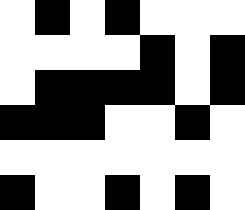[["white", "black", "white", "black", "white", "white", "white"], ["white", "white", "white", "white", "black", "white", "black"], ["white", "black", "black", "black", "black", "white", "black"], ["black", "black", "black", "white", "white", "black", "white"], ["white", "white", "white", "white", "white", "white", "white"], ["black", "white", "white", "black", "white", "black", "white"]]